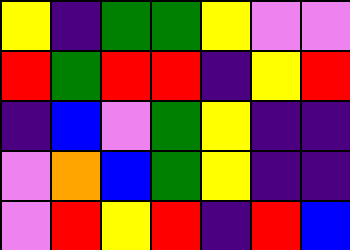[["yellow", "indigo", "green", "green", "yellow", "violet", "violet"], ["red", "green", "red", "red", "indigo", "yellow", "red"], ["indigo", "blue", "violet", "green", "yellow", "indigo", "indigo"], ["violet", "orange", "blue", "green", "yellow", "indigo", "indigo"], ["violet", "red", "yellow", "red", "indigo", "red", "blue"]]